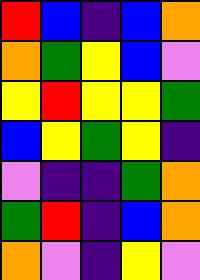[["red", "blue", "indigo", "blue", "orange"], ["orange", "green", "yellow", "blue", "violet"], ["yellow", "red", "yellow", "yellow", "green"], ["blue", "yellow", "green", "yellow", "indigo"], ["violet", "indigo", "indigo", "green", "orange"], ["green", "red", "indigo", "blue", "orange"], ["orange", "violet", "indigo", "yellow", "violet"]]